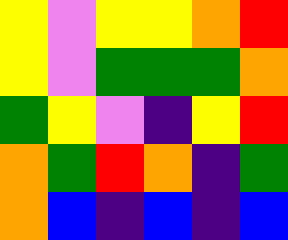[["yellow", "violet", "yellow", "yellow", "orange", "red"], ["yellow", "violet", "green", "green", "green", "orange"], ["green", "yellow", "violet", "indigo", "yellow", "red"], ["orange", "green", "red", "orange", "indigo", "green"], ["orange", "blue", "indigo", "blue", "indigo", "blue"]]